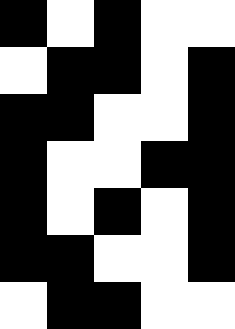[["black", "white", "black", "white", "white"], ["white", "black", "black", "white", "black"], ["black", "black", "white", "white", "black"], ["black", "white", "white", "black", "black"], ["black", "white", "black", "white", "black"], ["black", "black", "white", "white", "black"], ["white", "black", "black", "white", "white"]]